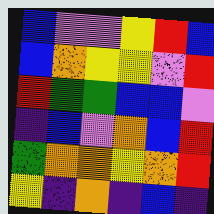[["blue", "violet", "violet", "yellow", "red", "blue"], ["blue", "orange", "yellow", "yellow", "violet", "red"], ["red", "green", "green", "blue", "blue", "violet"], ["indigo", "blue", "violet", "orange", "blue", "red"], ["green", "orange", "orange", "yellow", "orange", "red"], ["yellow", "indigo", "orange", "indigo", "blue", "indigo"]]